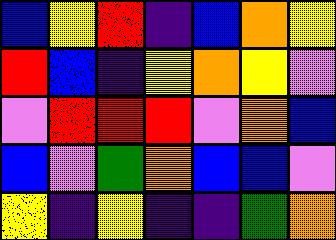[["blue", "yellow", "red", "indigo", "blue", "orange", "yellow"], ["red", "blue", "indigo", "yellow", "orange", "yellow", "violet"], ["violet", "red", "red", "red", "violet", "orange", "blue"], ["blue", "violet", "green", "orange", "blue", "blue", "violet"], ["yellow", "indigo", "yellow", "indigo", "indigo", "green", "orange"]]